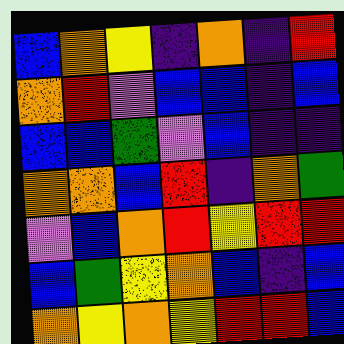[["blue", "orange", "yellow", "indigo", "orange", "indigo", "red"], ["orange", "red", "violet", "blue", "blue", "indigo", "blue"], ["blue", "blue", "green", "violet", "blue", "indigo", "indigo"], ["orange", "orange", "blue", "red", "indigo", "orange", "green"], ["violet", "blue", "orange", "red", "yellow", "red", "red"], ["blue", "green", "yellow", "orange", "blue", "indigo", "blue"], ["orange", "yellow", "orange", "yellow", "red", "red", "blue"]]